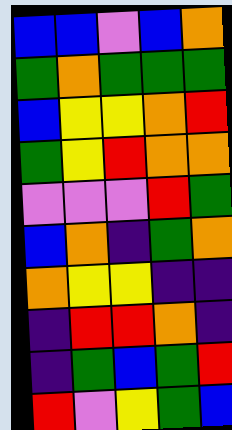[["blue", "blue", "violet", "blue", "orange"], ["green", "orange", "green", "green", "green"], ["blue", "yellow", "yellow", "orange", "red"], ["green", "yellow", "red", "orange", "orange"], ["violet", "violet", "violet", "red", "green"], ["blue", "orange", "indigo", "green", "orange"], ["orange", "yellow", "yellow", "indigo", "indigo"], ["indigo", "red", "red", "orange", "indigo"], ["indigo", "green", "blue", "green", "red"], ["red", "violet", "yellow", "green", "blue"]]